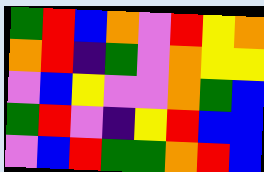[["green", "red", "blue", "orange", "violet", "red", "yellow", "orange"], ["orange", "red", "indigo", "green", "violet", "orange", "yellow", "yellow"], ["violet", "blue", "yellow", "violet", "violet", "orange", "green", "blue"], ["green", "red", "violet", "indigo", "yellow", "red", "blue", "blue"], ["violet", "blue", "red", "green", "green", "orange", "red", "blue"]]